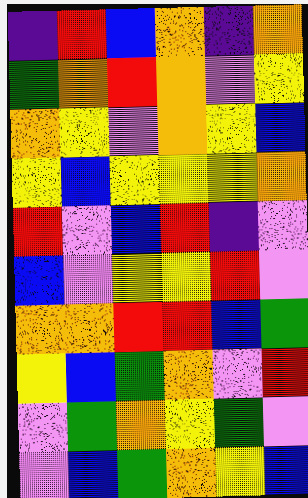[["indigo", "red", "blue", "orange", "indigo", "orange"], ["green", "orange", "red", "orange", "violet", "yellow"], ["orange", "yellow", "violet", "orange", "yellow", "blue"], ["yellow", "blue", "yellow", "yellow", "yellow", "orange"], ["red", "violet", "blue", "red", "indigo", "violet"], ["blue", "violet", "yellow", "yellow", "red", "violet"], ["orange", "orange", "red", "red", "blue", "green"], ["yellow", "blue", "green", "orange", "violet", "red"], ["violet", "green", "orange", "yellow", "green", "violet"], ["violet", "blue", "green", "orange", "yellow", "blue"]]